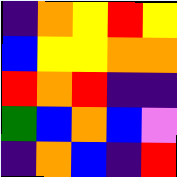[["indigo", "orange", "yellow", "red", "yellow"], ["blue", "yellow", "yellow", "orange", "orange"], ["red", "orange", "red", "indigo", "indigo"], ["green", "blue", "orange", "blue", "violet"], ["indigo", "orange", "blue", "indigo", "red"]]